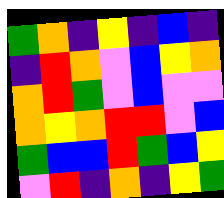[["green", "orange", "indigo", "yellow", "indigo", "blue", "indigo"], ["indigo", "red", "orange", "violet", "blue", "yellow", "orange"], ["orange", "red", "green", "violet", "blue", "violet", "violet"], ["orange", "yellow", "orange", "red", "red", "violet", "blue"], ["green", "blue", "blue", "red", "green", "blue", "yellow"], ["violet", "red", "indigo", "orange", "indigo", "yellow", "green"]]